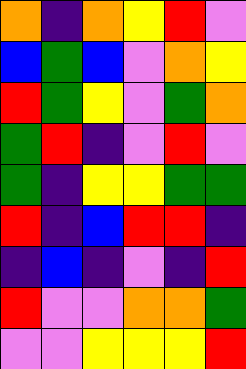[["orange", "indigo", "orange", "yellow", "red", "violet"], ["blue", "green", "blue", "violet", "orange", "yellow"], ["red", "green", "yellow", "violet", "green", "orange"], ["green", "red", "indigo", "violet", "red", "violet"], ["green", "indigo", "yellow", "yellow", "green", "green"], ["red", "indigo", "blue", "red", "red", "indigo"], ["indigo", "blue", "indigo", "violet", "indigo", "red"], ["red", "violet", "violet", "orange", "orange", "green"], ["violet", "violet", "yellow", "yellow", "yellow", "red"]]